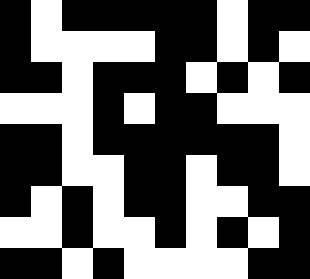[["black", "white", "black", "black", "black", "black", "black", "white", "black", "black"], ["black", "white", "white", "white", "white", "black", "black", "white", "black", "white"], ["black", "black", "white", "black", "black", "black", "white", "black", "white", "black"], ["white", "white", "white", "black", "white", "black", "black", "white", "white", "white"], ["black", "black", "white", "black", "black", "black", "black", "black", "black", "white"], ["black", "black", "white", "white", "black", "black", "white", "black", "black", "white"], ["black", "white", "black", "white", "black", "black", "white", "white", "black", "black"], ["white", "white", "black", "white", "white", "black", "white", "black", "white", "black"], ["black", "black", "white", "black", "white", "white", "white", "white", "black", "black"]]